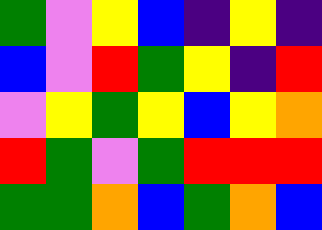[["green", "violet", "yellow", "blue", "indigo", "yellow", "indigo"], ["blue", "violet", "red", "green", "yellow", "indigo", "red"], ["violet", "yellow", "green", "yellow", "blue", "yellow", "orange"], ["red", "green", "violet", "green", "red", "red", "red"], ["green", "green", "orange", "blue", "green", "orange", "blue"]]